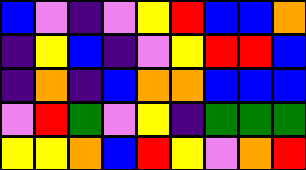[["blue", "violet", "indigo", "violet", "yellow", "red", "blue", "blue", "orange"], ["indigo", "yellow", "blue", "indigo", "violet", "yellow", "red", "red", "blue"], ["indigo", "orange", "indigo", "blue", "orange", "orange", "blue", "blue", "blue"], ["violet", "red", "green", "violet", "yellow", "indigo", "green", "green", "green"], ["yellow", "yellow", "orange", "blue", "red", "yellow", "violet", "orange", "red"]]